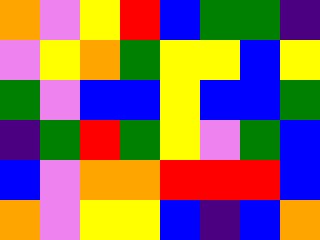[["orange", "violet", "yellow", "red", "blue", "green", "green", "indigo"], ["violet", "yellow", "orange", "green", "yellow", "yellow", "blue", "yellow"], ["green", "violet", "blue", "blue", "yellow", "blue", "blue", "green"], ["indigo", "green", "red", "green", "yellow", "violet", "green", "blue"], ["blue", "violet", "orange", "orange", "red", "red", "red", "blue"], ["orange", "violet", "yellow", "yellow", "blue", "indigo", "blue", "orange"]]